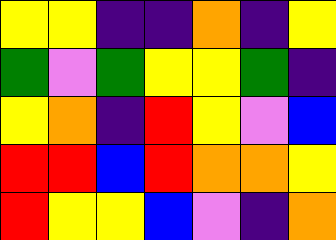[["yellow", "yellow", "indigo", "indigo", "orange", "indigo", "yellow"], ["green", "violet", "green", "yellow", "yellow", "green", "indigo"], ["yellow", "orange", "indigo", "red", "yellow", "violet", "blue"], ["red", "red", "blue", "red", "orange", "orange", "yellow"], ["red", "yellow", "yellow", "blue", "violet", "indigo", "orange"]]